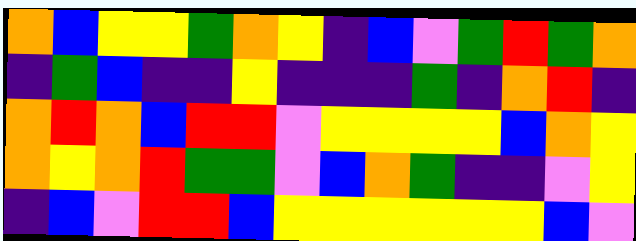[["orange", "blue", "yellow", "yellow", "green", "orange", "yellow", "indigo", "blue", "violet", "green", "red", "green", "orange"], ["indigo", "green", "blue", "indigo", "indigo", "yellow", "indigo", "indigo", "indigo", "green", "indigo", "orange", "red", "indigo"], ["orange", "red", "orange", "blue", "red", "red", "violet", "yellow", "yellow", "yellow", "yellow", "blue", "orange", "yellow"], ["orange", "yellow", "orange", "red", "green", "green", "violet", "blue", "orange", "green", "indigo", "indigo", "violet", "yellow"], ["indigo", "blue", "violet", "red", "red", "blue", "yellow", "yellow", "yellow", "yellow", "yellow", "yellow", "blue", "violet"]]